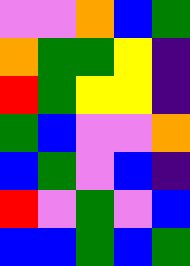[["violet", "violet", "orange", "blue", "green"], ["orange", "green", "green", "yellow", "indigo"], ["red", "green", "yellow", "yellow", "indigo"], ["green", "blue", "violet", "violet", "orange"], ["blue", "green", "violet", "blue", "indigo"], ["red", "violet", "green", "violet", "blue"], ["blue", "blue", "green", "blue", "green"]]